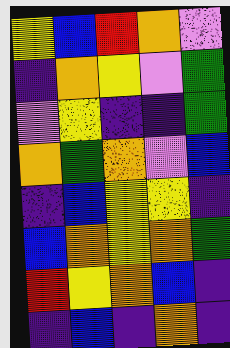[["yellow", "blue", "red", "orange", "violet"], ["indigo", "orange", "yellow", "violet", "green"], ["violet", "yellow", "indigo", "indigo", "green"], ["orange", "green", "orange", "violet", "blue"], ["indigo", "blue", "yellow", "yellow", "indigo"], ["blue", "orange", "yellow", "orange", "green"], ["red", "yellow", "orange", "blue", "indigo"], ["indigo", "blue", "indigo", "orange", "indigo"]]